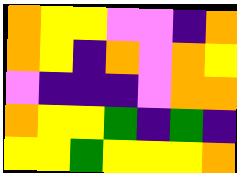[["orange", "yellow", "yellow", "violet", "violet", "indigo", "orange"], ["orange", "yellow", "indigo", "orange", "violet", "orange", "yellow"], ["violet", "indigo", "indigo", "indigo", "violet", "orange", "orange"], ["orange", "yellow", "yellow", "green", "indigo", "green", "indigo"], ["yellow", "yellow", "green", "yellow", "yellow", "yellow", "orange"]]